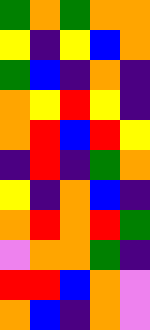[["green", "orange", "green", "orange", "orange"], ["yellow", "indigo", "yellow", "blue", "orange"], ["green", "blue", "indigo", "orange", "indigo"], ["orange", "yellow", "red", "yellow", "indigo"], ["orange", "red", "blue", "red", "yellow"], ["indigo", "red", "indigo", "green", "orange"], ["yellow", "indigo", "orange", "blue", "indigo"], ["orange", "red", "orange", "red", "green"], ["violet", "orange", "orange", "green", "indigo"], ["red", "red", "blue", "orange", "violet"], ["orange", "blue", "indigo", "orange", "violet"]]